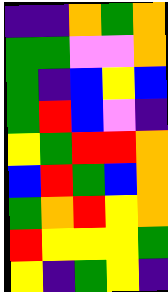[["indigo", "indigo", "orange", "green", "orange"], ["green", "green", "violet", "violet", "orange"], ["green", "indigo", "blue", "yellow", "blue"], ["green", "red", "blue", "violet", "indigo"], ["yellow", "green", "red", "red", "orange"], ["blue", "red", "green", "blue", "orange"], ["green", "orange", "red", "yellow", "orange"], ["red", "yellow", "yellow", "yellow", "green"], ["yellow", "indigo", "green", "yellow", "indigo"]]